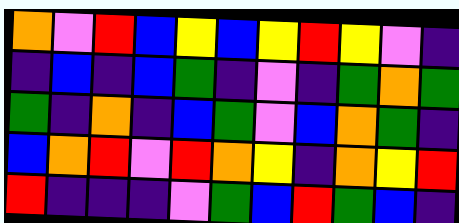[["orange", "violet", "red", "blue", "yellow", "blue", "yellow", "red", "yellow", "violet", "indigo"], ["indigo", "blue", "indigo", "blue", "green", "indigo", "violet", "indigo", "green", "orange", "green"], ["green", "indigo", "orange", "indigo", "blue", "green", "violet", "blue", "orange", "green", "indigo"], ["blue", "orange", "red", "violet", "red", "orange", "yellow", "indigo", "orange", "yellow", "red"], ["red", "indigo", "indigo", "indigo", "violet", "green", "blue", "red", "green", "blue", "indigo"]]